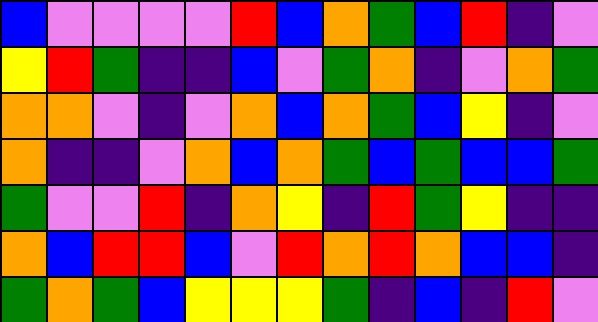[["blue", "violet", "violet", "violet", "violet", "red", "blue", "orange", "green", "blue", "red", "indigo", "violet"], ["yellow", "red", "green", "indigo", "indigo", "blue", "violet", "green", "orange", "indigo", "violet", "orange", "green"], ["orange", "orange", "violet", "indigo", "violet", "orange", "blue", "orange", "green", "blue", "yellow", "indigo", "violet"], ["orange", "indigo", "indigo", "violet", "orange", "blue", "orange", "green", "blue", "green", "blue", "blue", "green"], ["green", "violet", "violet", "red", "indigo", "orange", "yellow", "indigo", "red", "green", "yellow", "indigo", "indigo"], ["orange", "blue", "red", "red", "blue", "violet", "red", "orange", "red", "orange", "blue", "blue", "indigo"], ["green", "orange", "green", "blue", "yellow", "yellow", "yellow", "green", "indigo", "blue", "indigo", "red", "violet"]]